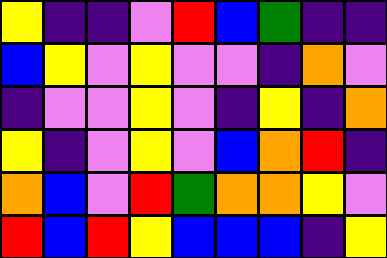[["yellow", "indigo", "indigo", "violet", "red", "blue", "green", "indigo", "indigo"], ["blue", "yellow", "violet", "yellow", "violet", "violet", "indigo", "orange", "violet"], ["indigo", "violet", "violet", "yellow", "violet", "indigo", "yellow", "indigo", "orange"], ["yellow", "indigo", "violet", "yellow", "violet", "blue", "orange", "red", "indigo"], ["orange", "blue", "violet", "red", "green", "orange", "orange", "yellow", "violet"], ["red", "blue", "red", "yellow", "blue", "blue", "blue", "indigo", "yellow"]]